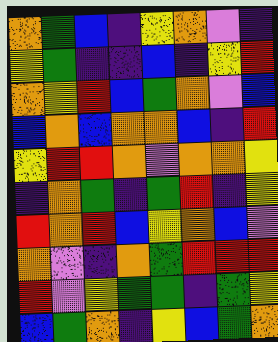[["orange", "green", "blue", "indigo", "yellow", "orange", "violet", "indigo"], ["yellow", "green", "indigo", "indigo", "blue", "indigo", "yellow", "red"], ["orange", "yellow", "red", "blue", "green", "orange", "violet", "blue"], ["blue", "orange", "blue", "orange", "orange", "blue", "indigo", "red"], ["yellow", "red", "red", "orange", "violet", "orange", "orange", "yellow"], ["indigo", "orange", "green", "indigo", "green", "red", "indigo", "yellow"], ["red", "orange", "red", "blue", "yellow", "orange", "blue", "violet"], ["orange", "violet", "indigo", "orange", "green", "red", "red", "red"], ["red", "violet", "yellow", "green", "green", "indigo", "green", "yellow"], ["blue", "green", "orange", "indigo", "yellow", "blue", "green", "orange"]]